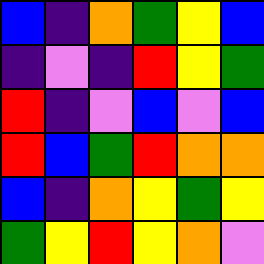[["blue", "indigo", "orange", "green", "yellow", "blue"], ["indigo", "violet", "indigo", "red", "yellow", "green"], ["red", "indigo", "violet", "blue", "violet", "blue"], ["red", "blue", "green", "red", "orange", "orange"], ["blue", "indigo", "orange", "yellow", "green", "yellow"], ["green", "yellow", "red", "yellow", "orange", "violet"]]